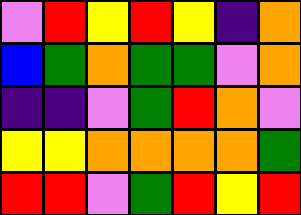[["violet", "red", "yellow", "red", "yellow", "indigo", "orange"], ["blue", "green", "orange", "green", "green", "violet", "orange"], ["indigo", "indigo", "violet", "green", "red", "orange", "violet"], ["yellow", "yellow", "orange", "orange", "orange", "orange", "green"], ["red", "red", "violet", "green", "red", "yellow", "red"]]